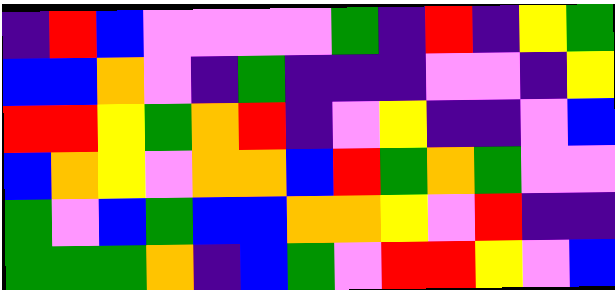[["indigo", "red", "blue", "violet", "violet", "violet", "violet", "green", "indigo", "red", "indigo", "yellow", "green"], ["blue", "blue", "orange", "violet", "indigo", "green", "indigo", "indigo", "indigo", "violet", "violet", "indigo", "yellow"], ["red", "red", "yellow", "green", "orange", "red", "indigo", "violet", "yellow", "indigo", "indigo", "violet", "blue"], ["blue", "orange", "yellow", "violet", "orange", "orange", "blue", "red", "green", "orange", "green", "violet", "violet"], ["green", "violet", "blue", "green", "blue", "blue", "orange", "orange", "yellow", "violet", "red", "indigo", "indigo"], ["green", "green", "green", "orange", "indigo", "blue", "green", "violet", "red", "red", "yellow", "violet", "blue"]]